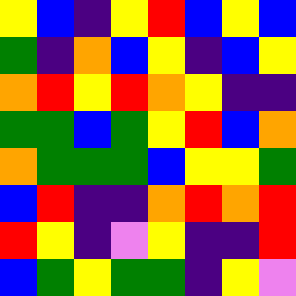[["yellow", "blue", "indigo", "yellow", "red", "blue", "yellow", "blue"], ["green", "indigo", "orange", "blue", "yellow", "indigo", "blue", "yellow"], ["orange", "red", "yellow", "red", "orange", "yellow", "indigo", "indigo"], ["green", "green", "blue", "green", "yellow", "red", "blue", "orange"], ["orange", "green", "green", "green", "blue", "yellow", "yellow", "green"], ["blue", "red", "indigo", "indigo", "orange", "red", "orange", "red"], ["red", "yellow", "indigo", "violet", "yellow", "indigo", "indigo", "red"], ["blue", "green", "yellow", "green", "green", "indigo", "yellow", "violet"]]